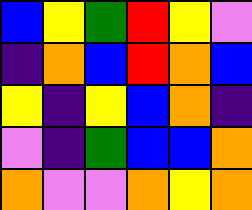[["blue", "yellow", "green", "red", "yellow", "violet"], ["indigo", "orange", "blue", "red", "orange", "blue"], ["yellow", "indigo", "yellow", "blue", "orange", "indigo"], ["violet", "indigo", "green", "blue", "blue", "orange"], ["orange", "violet", "violet", "orange", "yellow", "orange"]]